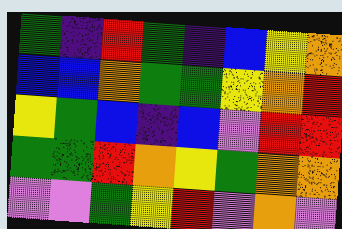[["green", "indigo", "red", "green", "indigo", "blue", "yellow", "orange"], ["blue", "blue", "orange", "green", "green", "yellow", "orange", "red"], ["yellow", "green", "blue", "indigo", "blue", "violet", "red", "red"], ["green", "green", "red", "orange", "yellow", "green", "orange", "orange"], ["violet", "violet", "green", "yellow", "red", "violet", "orange", "violet"]]